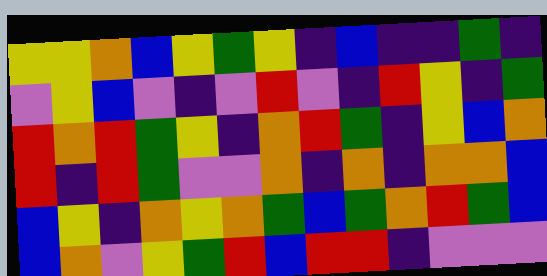[["yellow", "yellow", "orange", "blue", "yellow", "green", "yellow", "indigo", "blue", "indigo", "indigo", "green", "indigo"], ["violet", "yellow", "blue", "violet", "indigo", "violet", "red", "violet", "indigo", "red", "yellow", "indigo", "green"], ["red", "orange", "red", "green", "yellow", "indigo", "orange", "red", "green", "indigo", "yellow", "blue", "orange"], ["red", "indigo", "red", "green", "violet", "violet", "orange", "indigo", "orange", "indigo", "orange", "orange", "blue"], ["blue", "yellow", "indigo", "orange", "yellow", "orange", "green", "blue", "green", "orange", "red", "green", "blue"], ["blue", "orange", "violet", "yellow", "green", "red", "blue", "red", "red", "indigo", "violet", "violet", "violet"]]